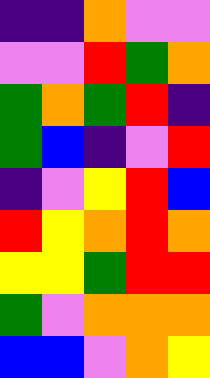[["indigo", "indigo", "orange", "violet", "violet"], ["violet", "violet", "red", "green", "orange"], ["green", "orange", "green", "red", "indigo"], ["green", "blue", "indigo", "violet", "red"], ["indigo", "violet", "yellow", "red", "blue"], ["red", "yellow", "orange", "red", "orange"], ["yellow", "yellow", "green", "red", "red"], ["green", "violet", "orange", "orange", "orange"], ["blue", "blue", "violet", "orange", "yellow"]]